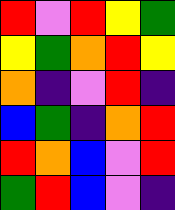[["red", "violet", "red", "yellow", "green"], ["yellow", "green", "orange", "red", "yellow"], ["orange", "indigo", "violet", "red", "indigo"], ["blue", "green", "indigo", "orange", "red"], ["red", "orange", "blue", "violet", "red"], ["green", "red", "blue", "violet", "indigo"]]